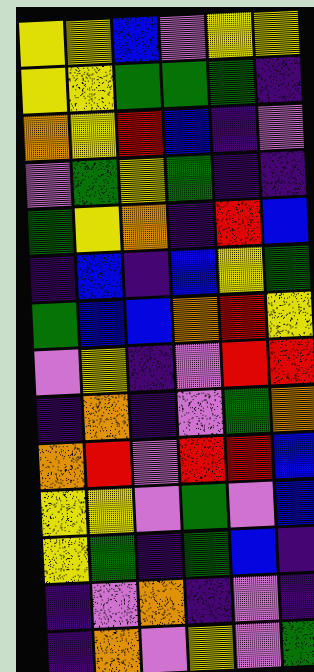[["yellow", "yellow", "blue", "violet", "yellow", "yellow"], ["yellow", "yellow", "green", "green", "green", "indigo"], ["orange", "yellow", "red", "blue", "indigo", "violet"], ["violet", "green", "yellow", "green", "indigo", "indigo"], ["green", "yellow", "orange", "indigo", "red", "blue"], ["indigo", "blue", "indigo", "blue", "yellow", "green"], ["green", "blue", "blue", "orange", "red", "yellow"], ["violet", "yellow", "indigo", "violet", "red", "red"], ["indigo", "orange", "indigo", "violet", "green", "orange"], ["orange", "red", "violet", "red", "red", "blue"], ["yellow", "yellow", "violet", "green", "violet", "blue"], ["yellow", "green", "indigo", "green", "blue", "indigo"], ["indigo", "violet", "orange", "indigo", "violet", "indigo"], ["indigo", "orange", "violet", "yellow", "violet", "green"]]